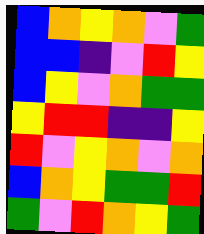[["blue", "orange", "yellow", "orange", "violet", "green"], ["blue", "blue", "indigo", "violet", "red", "yellow"], ["blue", "yellow", "violet", "orange", "green", "green"], ["yellow", "red", "red", "indigo", "indigo", "yellow"], ["red", "violet", "yellow", "orange", "violet", "orange"], ["blue", "orange", "yellow", "green", "green", "red"], ["green", "violet", "red", "orange", "yellow", "green"]]